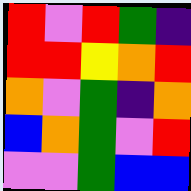[["red", "violet", "red", "green", "indigo"], ["red", "red", "yellow", "orange", "red"], ["orange", "violet", "green", "indigo", "orange"], ["blue", "orange", "green", "violet", "red"], ["violet", "violet", "green", "blue", "blue"]]